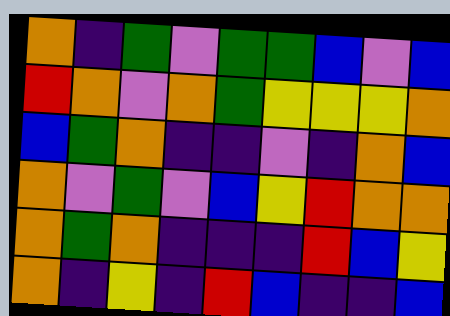[["orange", "indigo", "green", "violet", "green", "green", "blue", "violet", "blue"], ["red", "orange", "violet", "orange", "green", "yellow", "yellow", "yellow", "orange"], ["blue", "green", "orange", "indigo", "indigo", "violet", "indigo", "orange", "blue"], ["orange", "violet", "green", "violet", "blue", "yellow", "red", "orange", "orange"], ["orange", "green", "orange", "indigo", "indigo", "indigo", "red", "blue", "yellow"], ["orange", "indigo", "yellow", "indigo", "red", "blue", "indigo", "indigo", "blue"]]